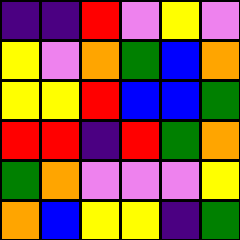[["indigo", "indigo", "red", "violet", "yellow", "violet"], ["yellow", "violet", "orange", "green", "blue", "orange"], ["yellow", "yellow", "red", "blue", "blue", "green"], ["red", "red", "indigo", "red", "green", "orange"], ["green", "orange", "violet", "violet", "violet", "yellow"], ["orange", "blue", "yellow", "yellow", "indigo", "green"]]